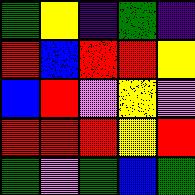[["green", "yellow", "indigo", "green", "indigo"], ["red", "blue", "red", "red", "yellow"], ["blue", "red", "violet", "yellow", "violet"], ["red", "red", "red", "yellow", "red"], ["green", "violet", "green", "blue", "green"]]